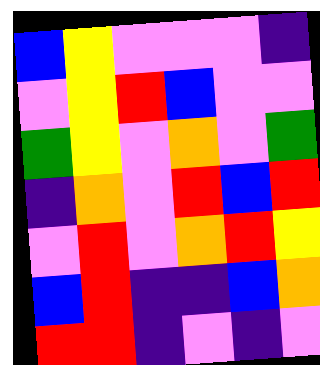[["blue", "yellow", "violet", "violet", "violet", "indigo"], ["violet", "yellow", "red", "blue", "violet", "violet"], ["green", "yellow", "violet", "orange", "violet", "green"], ["indigo", "orange", "violet", "red", "blue", "red"], ["violet", "red", "violet", "orange", "red", "yellow"], ["blue", "red", "indigo", "indigo", "blue", "orange"], ["red", "red", "indigo", "violet", "indigo", "violet"]]